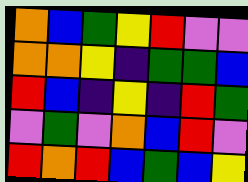[["orange", "blue", "green", "yellow", "red", "violet", "violet"], ["orange", "orange", "yellow", "indigo", "green", "green", "blue"], ["red", "blue", "indigo", "yellow", "indigo", "red", "green"], ["violet", "green", "violet", "orange", "blue", "red", "violet"], ["red", "orange", "red", "blue", "green", "blue", "yellow"]]